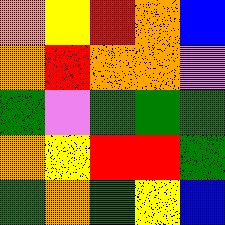[["orange", "yellow", "red", "orange", "blue"], ["orange", "red", "orange", "orange", "violet"], ["green", "violet", "green", "green", "green"], ["orange", "yellow", "red", "red", "green"], ["green", "orange", "green", "yellow", "blue"]]